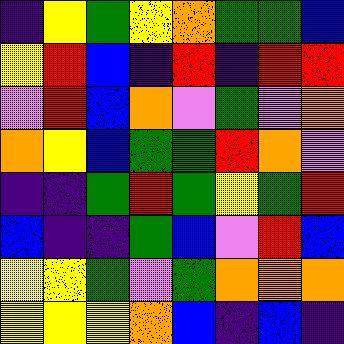[["indigo", "yellow", "green", "yellow", "orange", "green", "green", "blue"], ["yellow", "red", "blue", "indigo", "red", "indigo", "red", "red"], ["violet", "red", "blue", "orange", "violet", "green", "violet", "orange"], ["orange", "yellow", "blue", "green", "green", "red", "orange", "violet"], ["indigo", "indigo", "green", "red", "green", "yellow", "green", "red"], ["blue", "indigo", "indigo", "green", "blue", "violet", "red", "blue"], ["yellow", "yellow", "green", "violet", "green", "orange", "orange", "orange"], ["yellow", "yellow", "yellow", "orange", "blue", "indigo", "blue", "indigo"]]